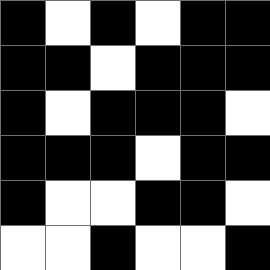[["black", "white", "black", "white", "black", "black"], ["black", "black", "white", "black", "black", "black"], ["black", "white", "black", "black", "black", "white"], ["black", "black", "black", "white", "black", "black"], ["black", "white", "white", "black", "black", "white"], ["white", "white", "black", "white", "white", "black"]]